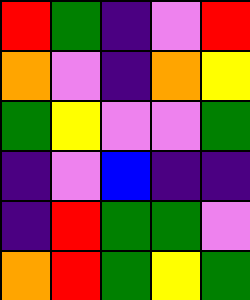[["red", "green", "indigo", "violet", "red"], ["orange", "violet", "indigo", "orange", "yellow"], ["green", "yellow", "violet", "violet", "green"], ["indigo", "violet", "blue", "indigo", "indigo"], ["indigo", "red", "green", "green", "violet"], ["orange", "red", "green", "yellow", "green"]]